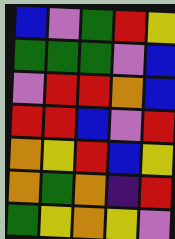[["blue", "violet", "green", "red", "yellow"], ["green", "green", "green", "violet", "blue"], ["violet", "red", "red", "orange", "blue"], ["red", "red", "blue", "violet", "red"], ["orange", "yellow", "red", "blue", "yellow"], ["orange", "green", "orange", "indigo", "red"], ["green", "yellow", "orange", "yellow", "violet"]]